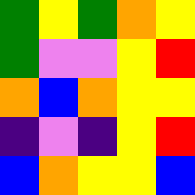[["green", "yellow", "green", "orange", "yellow"], ["green", "violet", "violet", "yellow", "red"], ["orange", "blue", "orange", "yellow", "yellow"], ["indigo", "violet", "indigo", "yellow", "red"], ["blue", "orange", "yellow", "yellow", "blue"]]